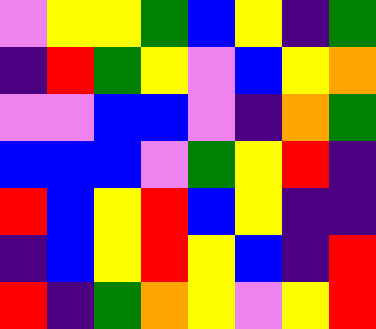[["violet", "yellow", "yellow", "green", "blue", "yellow", "indigo", "green"], ["indigo", "red", "green", "yellow", "violet", "blue", "yellow", "orange"], ["violet", "violet", "blue", "blue", "violet", "indigo", "orange", "green"], ["blue", "blue", "blue", "violet", "green", "yellow", "red", "indigo"], ["red", "blue", "yellow", "red", "blue", "yellow", "indigo", "indigo"], ["indigo", "blue", "yellow", "red", "yellow", "blue", "indigo", "red"], ["red", "indigo", "green", "orange", "yellow", "violet", "yellow", "red"]]